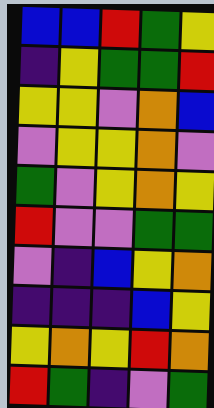[["blue", "blue", "red", "green", "yellow"], ["indigo", "yellow", "green", "green", "red"], ["yellow", "yellow", "violet", "orange", "blue"], ["violet", "yellow", "yellow", "orange", "violet"], ["green", "violet", "yellow", "orange", "yellow"], ["red", "violet", "violet", "green", "green"], ["violet", "indigo", "blue", "yellow", "orange"], ["indigo", "indigo", "indigo", "blue", "yellow"], ["yellow", "orange", "yellow", "red", "orange"], ["red", "green", "indigo", "violet", "green"]]